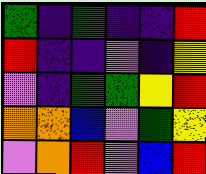[["green", "indigo", "green", "indigo", "indigo", "red"], ["red", "indigo", "indigo", "violet", "indigo", "yellow"], ["violet", "indigo", "green", "green", "yellow", "red"], ["orange", "orange", "blue", "violet", "green", "yellow"], ["violet", "orange", "red", "violet", "blue", "red"]]